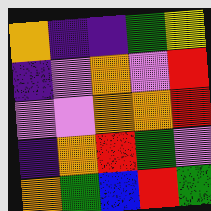[["orange", "indigo", "indigo", "green", "yellow"], ["indigo", "violet", "orange", "violet", "red"], ["violet", "violet", "orange", "orange", "red"], ["indigo", "orange", "red", "green", "violet"], ["orange", "green", "blue", "red", "green"]]